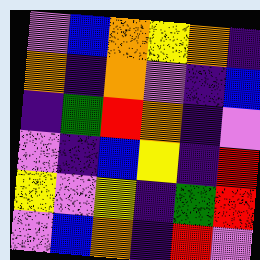[["violet", "blue", "orange", "yellow", "orange", "indigo"], ["orange", "indigo", "orange", "violet", "indigo", "blue"], ["indigo", "green", "red", "orange", "indigo", "violet"], ["violet", "indigo", "blue", "yellow", "indigo", "red"], ["yellow", "violet", "yellow", "indigo", "green", "red"], ["violet", "blue", "orange", "indigo", "red", "violet"]]